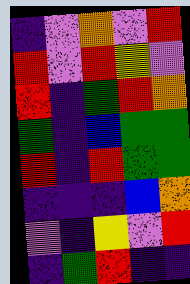[["indigo", "violet", "orange", "violet", "red"], ["red", "violet", "red", "yellow", "violet"], ["red", "indigo", "green", "red", "orange"], ["green", "indigo", "blue", "green", "green"], ["red", "indigo", "red", "green", "green"], ["indigo", "indigo", "indigo", "blue", "orange"], ["violet", "indigo", "yellow", "violet", "red"], ["indigo", "green", "red", "indigo", "indigo"]]